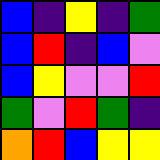[["blue", "indigo", "yellow", "indigo", "green"], ["blue", "red", "indigo", "blue", "violet"], ["blue", "yellow", "violet", "violet", "red"], ["green", "violet", "red", "green", "indigo"], ["orange", "red", "blue", "yellow", "yellow"]]